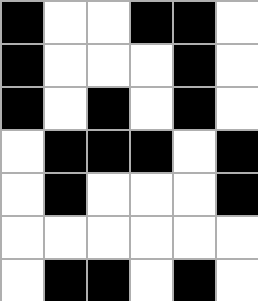[["black", "white", "white", "black", "black", "white"], ["black", "white", "white", "white", "black", "white"], ["black", "white", "black", "white", "black", "white"], ["white", "black", "black", "black", "white", "black"], ["white", "black", "white", "white", "white", "black"], ["white", "white", "white", "white", "white", "white"], ["white", "black", "black", "white", "black", "white"]]